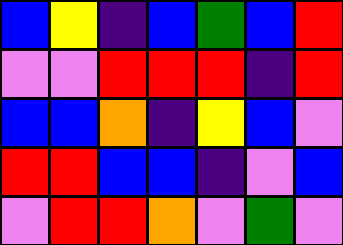[["blue", "yellow", "indigo", "blue", "green", "blue", "red"], ["violet", "violet", "red", "red", "red", "indigo", "red"], ["blue", "blue", "orange", "indigo", "yellow", "blue", "violet"], ["red", "red", "blue", "blue", "indigo", "violet", "blue"], ["violet", "red", "red", "orange", "violet", "green", "violet"]]